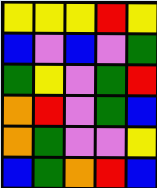[["yellow", "yellow", "yellow", "red", "yellow"], ["blue", "violet", "blue", "violet", "green"], ["green", "yellow", "violet", "green", "red"], ["orange", "red", "violet", "green", "blue"], ["orange", "green", "violet", "violet", "yellow"], ["blue", "green", "orange", "red", "blue"]]